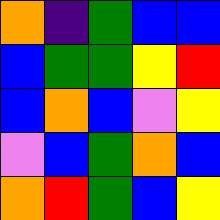[["orange", "indigo", "green", "blue", "blue"], ["blue", "green", "green", "yellow", "red"], ["blue", "orange", "blue", "violet", "yellow"], ["violet", "blue", "green", "orange", "blue"], ["orange", "red", "green", "blue", "yellow"]]